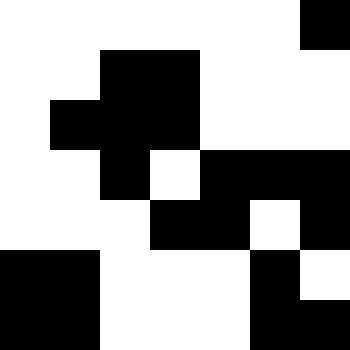[["white", "white", "white", "white", "white", "white", "black"], ["white", "white", "black", "black", "white", "white", "white"], ["white", "black", "black", "black", "white", "white", "white"], ["white", "white", "black", "white", "black", "black", "black"], ["white", "white", "white", "black", "black", "white", "black"], ["black", "black", "white", "white", "white", "black", "white"], ["black", "black", "white", "white", "white", "black", "black"]]